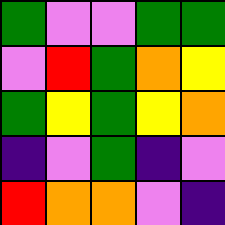[["green", "violet", "violet", "green", "green"], ["violet", "red", "green", "orange", "yellow"], ["green", "yellow", "green", "yellow", "orange"], ["indigo", "violet", "green", "indigo", "violet"], ["red", "orange", "orange", "violet", "indigo"]]